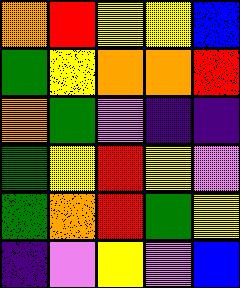[["orange", "red", "yellow", "yellow", "blue"], ["green", "yellow", "orange", "orange", "red"], ["orange", "green", "violet", "indigo", "indigo"], ["green", "yellow", "red", "yellow", "violet"], ["green", "orange", "red", "green", "yellow"], ["indigo", "violet", "yellow", "violet", "blue"]]